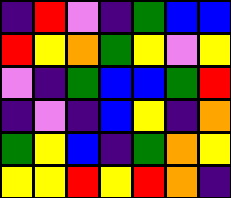[["indigo", "red", "violet", "indigo", "green", "blue", "blue"], ["red", "yellow", "orange", "green", "yellow", "violet", "yellow"], ["violet", "indigo", "green", "blue", "blue", "green", "red"], ["indigo", "violet", "indigo", "blue", "yellow", "indigo", "orange"], ["green", "yellow", "blue", "indigo", "green", "orange", "yellow"], ["yellow", "yellow", "red", "yellow", "red", "orange", "indigo"]]